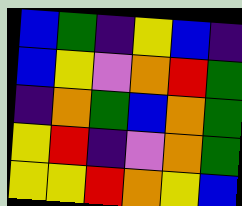[["blue", "green", "indigo", "yellow", "blue", "indigo"], ["blue", "yellow", "violet", "orange", "red", "green"], ["indigo", "orange", "green", "blue", "orange", "green"], ["yellow", "red", "indigo", "violet", "orange", "green"], ["yellow", "yellow", "red", "orange", "yellow", "blue"]]